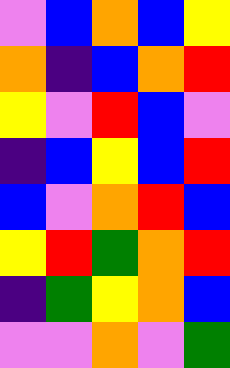[["violet", "blue", "orange", "blue", "yellow"], ["orange", "indigo", "blue", "orange", "red"], ["yellow", "violet", "red", "blue", "violet"], ["indigo", "blue", "yellow", "blue", "red"], ["blue", "violet", "orange", "red", "blue"], ["yellow", "red", "green", "orange", "red"], ["indigo", "green", "yellow", "orange", "blue"], ["violet", "violet", "orange", "violet", "green"]]